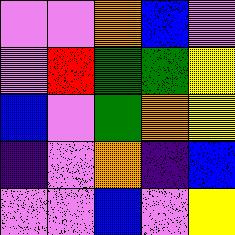[["violet", "violet", "orange", "blue", "violet"], ["violet", "red", "green", "green", "yellow"], ["blue", "violet", "green", "orange", "yellow"], ["indigo", "violet", "orange", "indigo", "blue"], ["violet", "violet", "blue", "violet", "yellow"]]